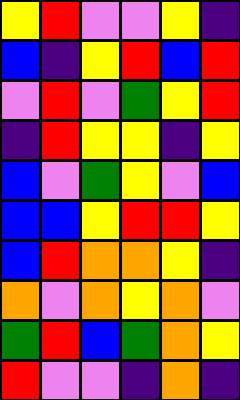[["yellow", "red", "violet", "violet", "yellow", "indigo"], ["blue", "indigo", "yellow", "red", "blue", "red"], ["violet", "red", "violet", "green", "yellow", "red"], ["indigo", "red", "yellow", "yellow", "indigo", "yellow"], ["blue", "violet", "green", "yellow", "violet", "blue"], ["blue", "blue", "yellow", "red", "red", "yellow"], ["blue", "red", "orange", "orange", "yellow", "indigo"], ["orange", "violet", "orange", "yellow", "orange", "violet"], ["green", "red", "blue", "green", "orange", "yellow"], ["red", "violet", "violet", "indigo", "orange", "indigo"]]